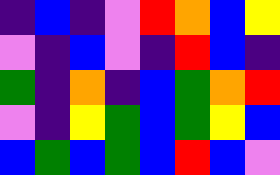[["indigo", "blue", "indigo", "violet", "red", "orange", "blue", "yellow"], ["violet", "indigo", "blue", "violet", "indigo", "red", "blue", "indigo"], ["green", "indigo", "orange", "indigo", "blue", "green", "orange", "red"], ["violet", "indigo", "yellow", "green", "blue", "green", "yellow", "blue"], ["blue", "green", "blue", "green", "blue", "red", "blue", "violet"]]